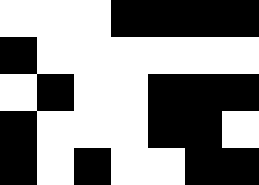[["white", "white", "white", "black", "black", "black", "black"], ["black", "white", "white", "white", "white", "white", "white"], ["white", "black", "white", "white", "black", "black", "black"], ["black", "white", "white", "white", "black", "black", "white"], ["black", "white", "black", "white", "white", "black", "black"]]